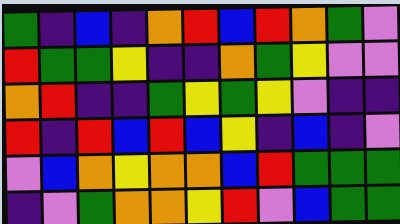[["green", "indigo", "blue", "indigo", "orange", "red", "blue", "red", "orange", "green", "violet"], ["red", "green", "green", "yellow", "indigo", "indigo", "orange", "green", "yellow", "violet", "violet"], ["orange", "red", "indigo", "indigo", "green", "yellow", "green", "yellow", "violet", "indigo", "indigo"], ["red", "indigo", "red", "blue", "red", "blue", "yellow", "indigo", "blue", "indigo", "violet"], ["violet", "blue", "orange", "yellow", "orange", "orange", "blue", "red", "green", "green", "green"], ["indigo", "violet", "green", "orange", "orange", "yellow", "red", "violet", "blue", "green", "green"]]